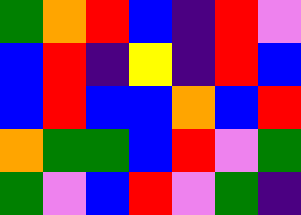[["green", "orange", "red", "blue", "indigo", "red", "violet"], ["blue", "red", "indigo", "yellow", "indigo", "red", "blue"], ["blue", "red", "blue", "blue", "orange", "blue", "red"], ["orange", "green", "green", "blue", "red", "violet", "green"], ["green", "violet", "blue", "red", "violet", "green", "indigo"]]